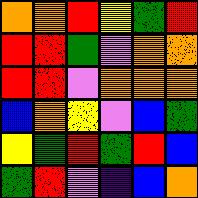[["orange", "orange", "red", "yellow", "green", "red"], ["red", "red", "green", "violet", "orange", "orange"], ["red", "red", "violet", "orange", "orange", "orange"], ["blue", "orange", "yellow", "violet", "blue", "green"], ["yellow", "green", "red", "green", "red", "blue"], ["green", "red", "violet", "indigo", "blue", "orange"]]